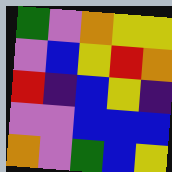[["green", "violet", "orange", "yellow", "yellow"], ["violet", "blue", "yellow", "red", "orange"], ["red", "indigo", "blue", "yellow", "indigo"], ["violet", "violet", "blue", "blue", "blue"], ["orange", "violet", "green", "blue", "yellow"]]